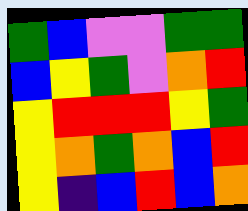[["green", "blue", "violet", "violet", "green", "green"], ["blue", "yellow", "green", "violet", "orange", "red"], ["yellow", "red", "red", "red", "yellow", "green"], ["yellow", "orange", "green", "orange", "blue", "red"], ["yellow", "indigo", "blue", "red", "blue", "orange"]]